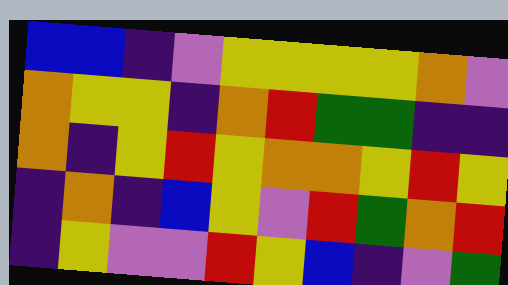[["blue", "blue", "indigo", "violet", "yellow", "yellow", "yellow", "yellow", "orange", "violet"], ["orange", "yellow", "yellow", "indigo", "orange", "red", "green", "green", "indigo", "indigo"], ["orange", "indigo", "yellow", "red", "yellow", "orange", "orange", "yellow", "red", "yellow"], ["indigo", "orange", "indigo", "blue", "yellow", "violet", "red", "green", "orange", "red"], ["indigo", "yellow", "violet", "violet", "red", "yellow", "blue", "indigo", "violet", "green"]]